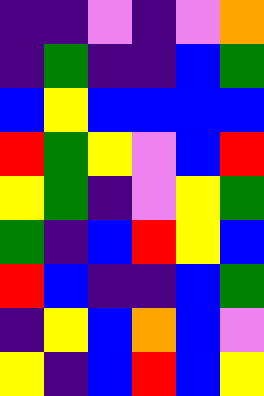[["indigo", "indigo", "violet", "indigo", "violet", "orange"], ["indigo", "green", "indigo", "indigo", "blue", "green"], ["blue", "yellow", "blue", "blue", "blue", "blue"], ["red", "green", "yellow", "violet", "blue", "red"], ["yellow", "green", "indigo", "violet", "yellow", "green"], ["green", "indigo", "blue", "red", "yellow", "blue"], ["red", "blue", "indigo", "indigo", "blue", "green"], ["indigo", "yellow", "blue", "orange", "blue", "violet"], ["yellow", "indigo", "blue", "red", "blue", "yellow"]]